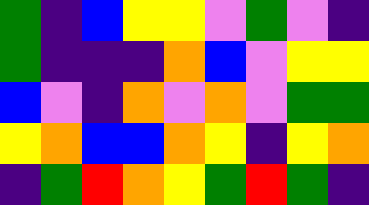[["green", "indigo", "blue", "yellow", "yellow", "violet", "green", "violet", "indigo"], ["green", "indigo", "indigo", "indigo", "orange", "blue", "violet", "yellow", "yellow"], ["blue", "violet", "indigo", "orange", "violet", "orange", "violet", "green", "green"], ["yellow", "orange", "blue", "blue", "orange", "yellow", "indigo", "yellow", "orange"], ["indigo", "green", "red", "orange", "yellow", "green", "red", "green", "indigo"]]